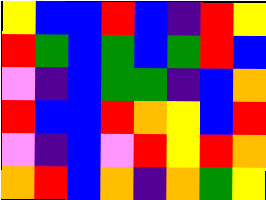[["yellow", "blue", "blue", "red", "blue", "indigo", "red", "yellow"], ["red", "green", "blue", "green", "blue", "green", "red", "blue"], ["violet", "indigo", "blue", "green", "green", "indigo", "blue", "orange"], ["red", "blue", "blue", "red", "orange", "yellow", "blue", "red"], ["violet", "indigo", "blue", "violet", "red", "yellow", "red", "orange"], ["orange", "red", "blue", "orange", "indigo", "orange", "green", "yellow"]]